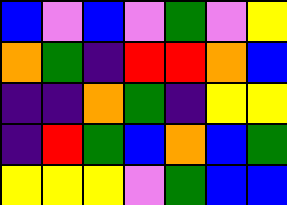[["blue", "violet", "blue", "violet", "green", "violet", "yellow"], ["orange", "green", "indigo", "red", "red", "orange", "blue"], ["indigo", "indigo", "orange", "green", "indigo", "yellow", "yellow"], ["indigo", "red", "green", "blue", "orange", "blue", "green"], ["yellow", "yellow", "yellow", "violet", "green", "blue", "blue"]]